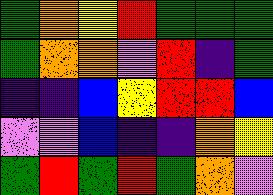[["green", "orange", "yellow", "red", "green", "green", "green"], ["green", "orange", "orange", "violet", "red", "indigo", "green"], ["indigo", "indigo", "blue", "yellow", "red", "red", "blue"], ["violet", "violet", "blue", "indigo", "indigo", "orange", "yellow"], ["green", "red", "green", "red", "green", "orange", "violet"]]